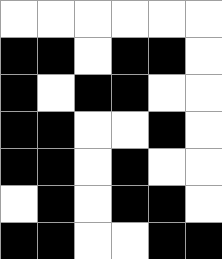[["white", "white", "white", "white", "white", "white"], ["black", "black", "white", "black", "black", "white"], ["black", "white", "black", "black", "white", "white"], ["black", "black", "white", "white", "black", "white"], ["black", "black", "white", "black", "white", "white"], ["white", "black", "white", "black", "black", "white"], ["black", "black", "white", "white", "black", "black"]]